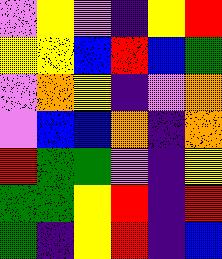[["violet", "yellow", "violet", "indigo", "yellow", "red"], ["yellow", "yellow", "blue", "red", "blue", "green"], ["violet", "orange", "yellow", "indigo", "violet", "orange"], ["violet", "blue", "blue", "orange", "indigo", "orange"], ["red", "green", "green", "violet", "indigo", "yellow"], ["green", "green", "yellow", "red", "indigo", "red"], ["green", "indigo", "yellow", "red", "indigo", "blue"]]